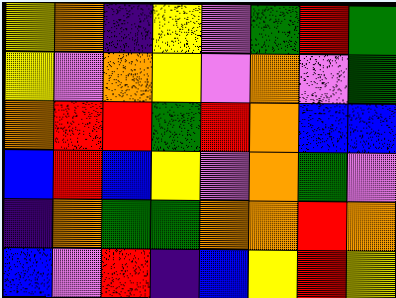[["yellow", "orange", "indigo", "yellow", "violet", "green", "red", "green"], ["yellow", "violet", "orange", "yellow", "violet", "orange", "violet", "green"], ["orange", "red", "red", "green", "red", "orange", "blue", "blue"], ["blue", "red", "blue", "yellow", "violet", "orange", "green", "violet"], ["indigo", "orange", "green", "green", "orange", "orange", "red", "orange"], ["blue", "violet", "red", "indigo", "blue", "yellow", "red", "yellow"]]